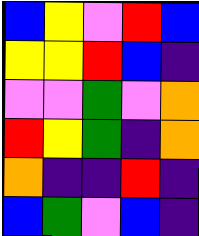[["blue", "yellow", "violet", "red", "blue"], ["yellow", "yellow", "red", "blue", "indigo"], ["violet", "violet", "green", "violet", "orange"], ["red", "yellow", "green", "indigo", "orange"], ["orange", "indigo", "indigo", "red", "indigo"], ["blue", "green", "violet", "blue", "indigo"]]